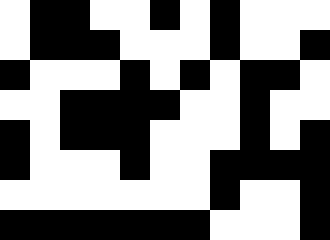[["white", "black", "black", "white", "white", "black", "white", "black", "white", "white", "white"], ["white", "black", "black", "black", "white", "white", "white", "black", "white", "white", "black"], ["black", "white", "white", "white", "black", "white", "black", "white", "black", "black", "white"], ["white", "white", "black", "black", "black", "black", "white", "white", "black", "white", "white"], ["black", "white", "black", "black", "black", "white", "white", "white", "black", "white", "black"], ["black", "white", "white", "white", "black", "white", "white", "black", "black", "black", "black"], ["white", "white", "white", "white", "white", "white", "white", "black", "white", "white", "black"], ["black", "black", "black", "black", "black", "black", "black", "white", "white", "white", "black"]]